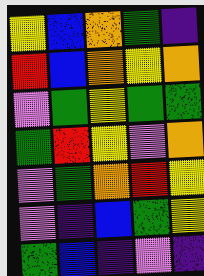[["yellow", "blue", "orange", "green", "indigo"], ["red", "blue", "orange", "yellow", "orange"], ["violet", "green", "yellow", "green", "green"], ["green", "red", "yellow", "violet", "orange"], ["violet", "green", "orange", "red", "yellow"], ["violet", "indigo", "blue", "green", "yellow"], ["green", "blue", "indigo", "violet", "indigo"]]